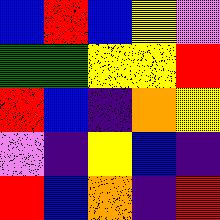[["blue", "red", "blue", "yellow", "violet"], ["green", "green", "yellow", "yellow", "red"], ["red", "blue", "indigo", "orange", "yellow"], ["violet", "indigo", "yellow", "blue", "indigo"], ["red", "blue", "orange", "indigo", "red"]]